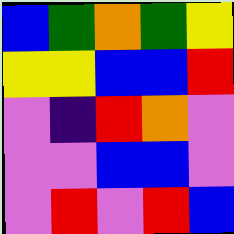[["blue", "green", "orange", "green", "yellow"], ["yellow", "yellow", "blue", "blue", "red"], ["violet", "indigo", "red", "orange", "violet"], ["violet", "violet", "blue", "blue", "violet"], ["violet", "red", "violet", "red", "blue"]]